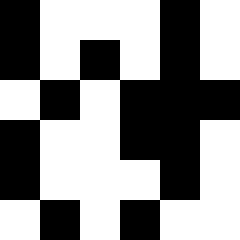[["black", "white", "white", "white", "black", "white"], ["black", "white", "black", "white", "black", "white"], ["white", "black", "white", "black", "black", "black"], ["black", "white", "white", "black", "black", "white"], ["black", "white", "white", "white", "black", "white"], ["white", "black", "white", "black", "white", "white"]]